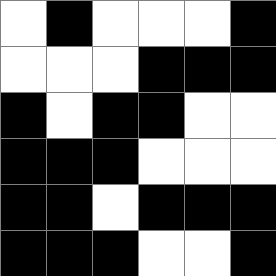[["white", "black", "white", "white", "white", "black"], ["white", "white", "white", "black", "black", "black"], ["black", "white", "black", "black", "white", "white"], ["black", "black", "black", "white", "white", "white"], ["black", "black", "white", "black", "black", "black"], ["black", "black", "black", "white", "white", "black"]]